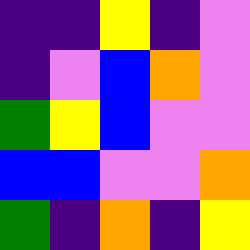[["indigo", "indigo", "yellow", "indigo", "violet"], ["indigo", "violet", "blue", "orange", "violet"], ["green", "yellow", "blue", "violet", "violet"], ["blue", "blue", "violet", "violet", "orange"], ["green", "indigo", "orange", "indigo", "yellow"]]